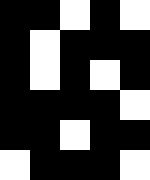[["black", "black", "white", "black", "white"], ["black", "white", "black", "black", "black"], ["black", "white", "black", "white", "black"], ["black", "black", "black", "black", "white"], ["black", "black", "white", "black", "black"], ["white", "black", "black", "black", "white"]]